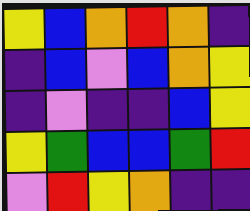[["yellow", "blue", "orange", "red", "orange", "indigo"], ["indigo", "blue", "violet", "blue", "orange", "yellow"], ["indigo", "violet", "indigo", "indigo", "blue", "yellow"], ["yellow", "green", "blue", "blue", "green", "red"], ["violet", "red", "yellow", "orange", "indigo", "indigo"]]